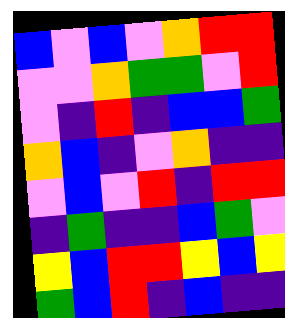[["blue", "violet", "blue", "violet", "orange", "red", "red"], ["violet", "violet", "orange", "green", "green", "violet", "red"], ["violet", "indigo", "red", "indigo", "blue", "blue", "green"], ["orange", "blue", "indigo", "violet", "orange", "indigo", "indigo"], ["violet", "blue", "violet", "red", "indigo", "red", "red"], ["indigo", "green", "indigo", "indigo", "blue", "green", "violet"], ["yellow", "blue", "red", "red", "yellow", "blue", "yellow"], ["green", "blue", "red", "indigo", "blue", "indigo", "indigo"]]